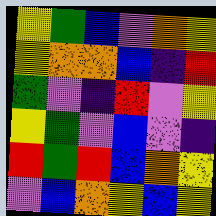[["yellow", "green", "blue", "violet", "orange", "yellow"], ["yellow", "orange", "orange", "blue", "indigo", "red"], ["green", "violet", "indigo", "red", "violet", "yellow"], ["yellow", "green", "violet", "blue", "violet", "indigo"], ["red", "green", "red", "blue", "orange", "yellow"], ["violet", "blue", "orange", "yellow", "blue", "yellow"]]